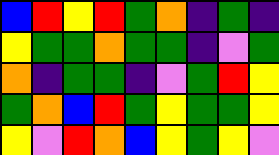[["blue", "red", "yellow", "red", "green", "orange", "indigo", "green", "indigo"], ["yellow", "green", "green", "orange", "green", "green", "indigo", "violet", "green"], ["orange", "indigo", "green", "green", "indigo", "violet", "green", "red", "yellow"], ["green", "orange", "blue", "red", "green", "yellow", "green", "green", "yellow"], ["yellow", "violet", "red", "orange", "blue", "yellow", "green", "yellow", "violet"]]